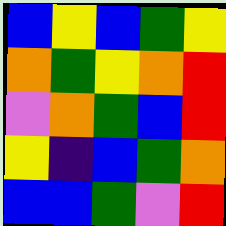[["blue", "yellow", "blue", "green", "yellow"], ["orange", "green", "yellow", "orange", "red"], ["violet", "orange", "green", "blue", "red"], ["yellow", "indigo", "blue", "green", "orange"], ["blue", "blue", "green", "violet", "red"]]